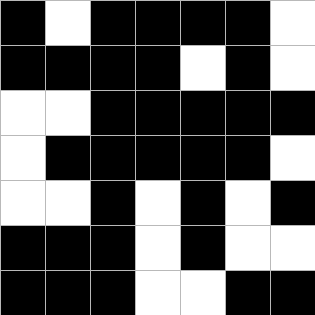[["black", "white", "black", "black", "black", "black", "white"], ["black", "black", "black", "black", "white", "black", "white"], ["white", "white", "black", "black", "black", "black", "black"], ["white", "black", "black", "black", "black", "black", "white"], ["white", "white", "black", "white", "black", "white", "black"], ["black", "black", "black", "white", "black", "white", "white"], ["black", "black", "black", "white", "white", "black", "black"]]